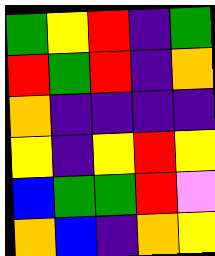[["green", "yellow", "red", "indigo", "green"], ["red", "green", "red", "indigo", "orange"], ["orange", "indigo", "indigo", "indigo", "indigo"], ["yellow", "indigo", "yellow", "red", "yellow"], ["blue", "green", "green", "red", "violet"], ["orange", "blue", "indigo", "orange", "yellow"]]